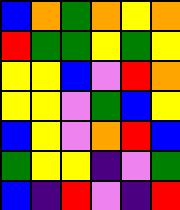[["blue", "orange", "green", "orange", "yellow", "orange"], ["red", "green", "green", "yellow", "green", "yellow"], ["yellow", "yellow", "blue", "violet", "red", "orange"], ["yellow", "yellow", "violet", "green", "blue", "yellow"], ["blue", "yellow", "violet", "orange", "red", "blue"], ["green", "yellow", "yellow", "indigo", "violet", "green"], ["blue", "indigo", "red", "violet", "indigo", "red"]]